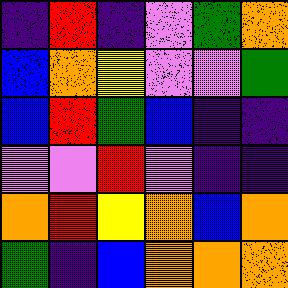[["indigo", "red", "indigo", "violet", "green", "orange"], ["blue", "orange", "yellow", "violet", "violet", "green"], ["blue", "red", "green", "blue", "indigo", "indigo"], ["violet", "violet", "red", "violet", "indigo", "indigo"], ["orange", "red", "yellow", "orange", "blue", "orange"], ["green", "indigo", "blue", "orange", "orange", "orange"]]